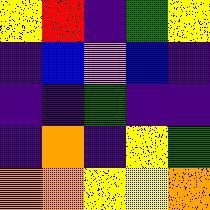[["yellow", "red", "indigo", "green", "yellow"], ["indigo", "blue", "violet", "blue", "indigo"], ["indigo", "indigo", "green", "indigo", "indigo"], ["indigo", "orange", "indigo", "yellow", "green"], ["orange", "orange", "yellow", "yellow", "orange"]]